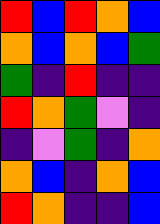[["red", "blue", "red", "orange", "blue"], ["orange", "blue", "orange", "blue", "green"], ["green", "indigo", "red", "indigo", "indigo"], ["red", "orange", "green", "violet", "indigo"], ["indigo", "violet", "green", "indigo", "orange"], ["orange", "blue", "indigo", "orange", "blue"], ["red", "orange", "indigo", "indigo", "blue"]]